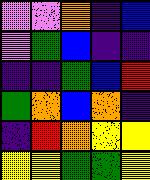[["violet", "violet", "orange", "indigo", "blue"], ["violet", "green", "blue", "indigo", "indigo"], ["indigo", "indigo", "green", "blue", "red"], ["green", "orange", "blue", "orange", "indigo"], ["indigo", "red", "orange", "yellow", "yellow"], ["yellow", "yellow", "green", "green", "yellow"]]